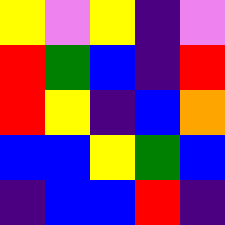[["yellow", "violet", "yellow", "indigo", "violet"], ["red", "green", "blue", "indigo", "red"], ["red", "yellow", "indigo", "blue", "orange"], ["blue", "blue", "yellow", "green", "blue"], ["indigo", "blue", "blue", "red", "indigo"]]